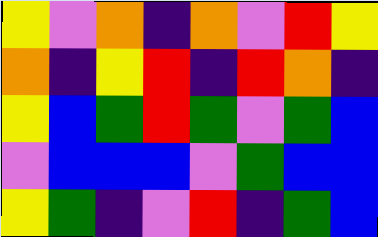[["yellow", "violet", "orange", "indigo", "orange", "violet", "red", "yellow"], ["orange", "indigo", "yellow", "red", "indigo", "red", "orange", "indigo"], ["yellow", "blue", "green", "red", "green", "violet", "green", "blue"], ["violet", "blue", "blue", "blue", "violet", "green", "blue", "blue"], ["yellow", "green", "indigo", "violet", "red", "indigo", "green", "blue"]]